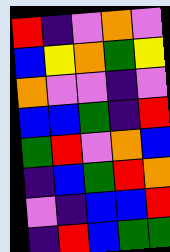[["red", "indigo", "violet", "orange", "violet"], ["blue", "yellow", "orange", "green", "yellow"], ["orange", "violet", "violet", "indigo", "violet"], ["blue", "blue", "green", "indigo", "red"], ["green", "red", "violet", "orange", "blue"], ["indigo", "blue", "green", "red", "orange"], ["violet", "indigo", "blue", "blue", "red"], ["indigo", "red", "blue", "green", "green"]]